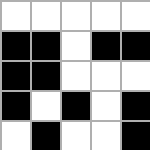[["white", "white", "white", "white", "white"], ["black", "black", "white", "black", "black"], ["black", "black", "white", "white", "white"], ["black", "white", "black", "white", "black"], ["white", "black", "white", "white", "black"]]